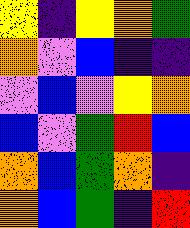[["yellow", "indigo", "yellow", "orange", "green"], ["orange", "violet", "blue", "indigo", "indigo"], ["violet", "blue", "violet", "yellow", "orange"], ["blue", "violet", "green", "red", "blue"], ["orange", "blue", "green", "orange", "indigo"], ["orange", "blue", "green", "indigo", "red"]]